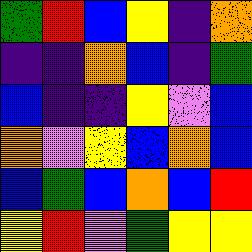[["green", "red", "blue", "yellow", "indigo", "orange"], ["indigo", "indigo", "orange", "blue", "indigo", "green"], ["blue", "indigo", "indigo", "yellow", "violet", "blue"], ["orange", "violet", "yellow", "blue", "orange", "blue"], ["blue", "green", "blue", "orange", "blue", "red"], ["yellow", "red", "violet", "green", "yellow", "yellow"]]